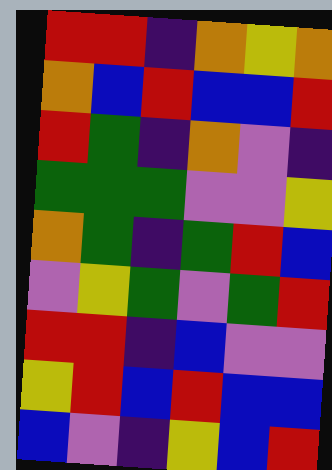[["red", "red", "indigo", "orange", "yellow", "orange"], ["orange", "blue", "red", "blue", "blue", "red"], ["red", "green", "indigo", "orange", "violet", "indigo"], ["green", "green", "green", "violet", "violet", "yellow"], ["orange", "green", "indigo", "green", "red", "blue"], ["violet", "yellow", "green", "violet", "green", "red"], ["red", "red", "indigo", "blue", "violet", "violet"], ["yellow", "red", "blue", "red", "blue", "blue"], ["blue", "violet", "indigo", "yellow", "blue", "red"]]